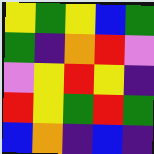[["yellow", "green", "yellow", "blue", "green"], ["green", "indigo", "orange", "red", "violet"], ["violet", "yellow", "red", "yellow", "indigo"], ["red", "yellow", "green", "red", "green"], ["blue", "orange", "indigo", "blue", "indigo"]]